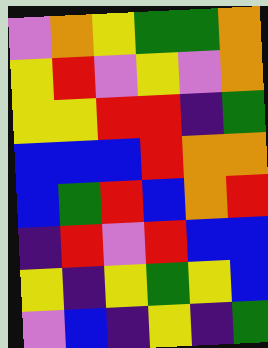[["violet", "orange", "yellow", "green", "green", "orange"], ["yellow", "red", "violet", "yellow", "violet", "orange"], ["yellow", "yellow", "red", "red", "indigo", "green"], ["blue", "blue", "blue", "red", "orange", "orange"], ["blue", "green", "red", "blue", "orange", "red"], ["indigo", "red", "violet", "red", "blue", "blue"], ["yellow", "indigo", "yellow", "green", "yellow", "blue"], ["violet", "blue", "indigo", "yellow", "indigo", "green"]]